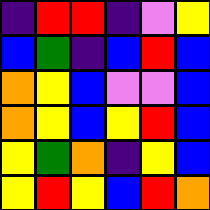[["indigo", "red", "red", "indigo", "violet", "yellow"], ["blue", "green", "indigo", "blue", "red", "blue"], ["orange", "yellow", "blue", "violet", "violet", "blue"], ["orange", "yellow", "blue", "yellow", "red", "blue"], ["yellow", "green", "orange", "indigo", "yellow", "blue"], ["yellow", "red", "yellow", "blue", "red", "orange"]]